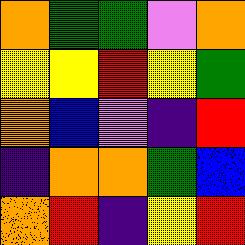[["orange", "green", "green", "violet", "orange"], ["yellow", "yellow", "red", "yellow", "green"], ["orange", "blue", "violet", "indigo", "red"], ["indigo", "orange", "orange", "green", "blue"], ["orange", "red", "indigo", "yellow", "red"]]